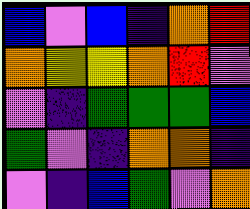[["blue", "violet", "blue", "indigo", "orange", "red"], ["orange", "yellow", "yellow", "orange", "red", "violet"], ["violet", "indigo", "green", "green", "green", "blue"], ["green", "violet", "indigo", "orange", "orange", "indigo"], ["violet", "indigo", "blue", "green", "violet", "orange"]]